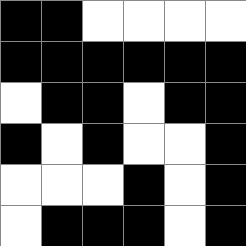[["black", "black", "white", "white", "white", "white"], ["black", "black", "black", "black", "black", "black"], ["white", "black", "black", "white", "black", "black"], ["black", "white", "black", "white", "white", "black"], ["white", "white", "white", "black", "white", "black"], ["white", "black", "black", "black", "white", "black"]]